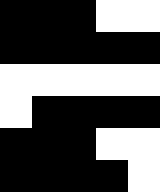[["black", "black", "black", "white", "white"], ["black", "black", "black", "black", "black"], ["white", "white", "white", "white", "white"], ["white", "black", "black", "black", "black"], ["black", "black", "black", "white", "white"], ["black", "black", "black", "black", "white"]]